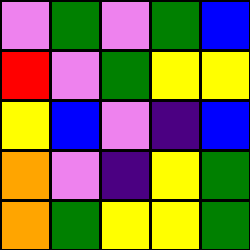[["violet", "green", "violet", "green", "blue"], ["red", "violet", "green", "yellow", "yellow"], ["yellow", "blue", "violet", "indigo", "blue"], ["orange", "violet", "indigo", "yellow", "green"], ["orange", "green", "yellow", "yellow", "green"]]